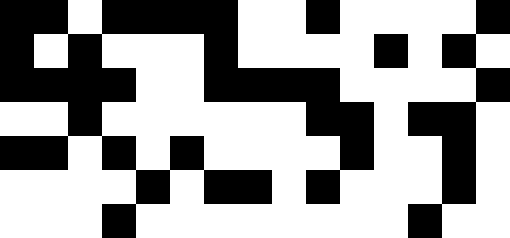[["black", "black", "white", "black", "black", "black", "black", "white", "white", "black", "white", "white", "white", "white", "black"], ["black", "white", "black", "white", "white", "white", "black", "white", "white", "white", "white", "black", "white", "black", "white"], ["black", "black", "black", "black", "white", "white", "black", "black", "black", "black", "white", "white", "white", "white", "black"], ["white", "white", "black", "white", "white", "white", "white", "white", "white", "black", "black", "white", "black", "black", "white"], ["black", "black", "white", "black", "white", "black", "white", "white", "white", "white", "black", "white", "white", "black", "white"], ["white", "white", "white", "white", "black", "white", "black", "black", "white", "black", "white", "white", "white", "black", "white"], ["white", "white", "white", "black", "white", "white", "white", "white", "white", "white", "white", "white", "black", "white", "white"]]